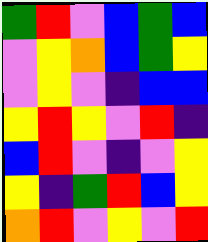[["green", "red", "violet", "blue", "green", "blue"], ["violet", "yellow", "orange", "blue", "green", "yellow"], ["violet", "yellow", "violet", "indigo", "blue", "blue"], ["yellow", "red", "yellow", "violet", "red", "indigo"], ["blue", "red", "violet", "indigo", "violet", "yellow"], ["yellow", "indigo", "green", "red", "blue", "yellow"], ["orange", "red", "violet", "yellow", "violet", "red"]]